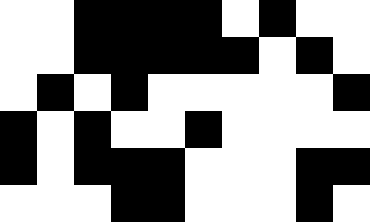[["white", "white", "black", "black", "black", "black", "white", "black", "white", "white"], ["white", "white", "black", "black", "black", "black", "black", "white", "black", "white"], ["white", "black", "white", "black", "white", "white", "white", "white", "white", "black"], ["black", "white", "black", "white", "white", "black", "white", "white", "white", "white"], ["black", "white", "black", "black", "black", "white", "white", "white", "black", "black"], ["white", "white", "white", "black", "black", "white", "white", "white", "black", "white"]]